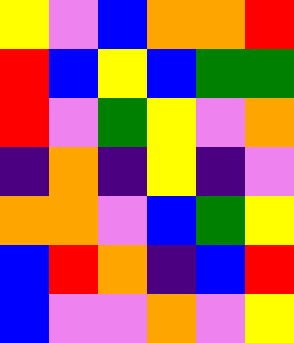[["yellow", "violet", "blue", "orange", "orange", "red"], ["red", "blue", "yellow", "blue", "green", "green"], ["red", "violet", "green", "yellow", "violet", "orange"], ["indigo", "orange", "indigo", "yellow", "indigo", "violet"], ["orange", "orange", "violet", "blue", "green", "yellow"], ["blue", "red", "orange", "indigo", "blue", "red"], ["blue", "violet", "violet", "orange", "violet", "yellow"]]